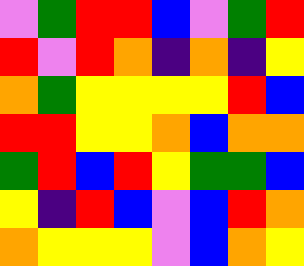[["violet", "green", "red", "red", "blue", "violet", "green", "red"], ["red", "violet", "red", "orange", "indigo", "orange", "indigo", "yellow"], ["orange", "green", "yellow", "yellow", "yellow", "yellow", "red", "blue"], ["red", "red", "yellow", "yellow", "orange", "blue", "orange", "orange"], ["green", "red", "blue", "red", "yellow", "green", "green", "blue"], ["yellow", "indigo", "red", "blue", "violet", "blue", "red", "orange"], ["orange", "yellow", "yellow", "yellow", "violet", "blue", "orange", "yellow"]]